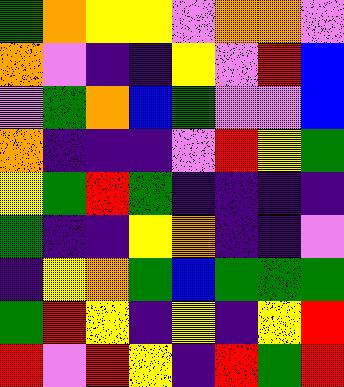[["green", "orange", "yellow", "yellow", "violet", "orange", "orange", "violet"], ["orange", "violet", "indigo", "indigo", "yellow", "violet", "red", "blue"], ["violet", "green", "orange", "blue", "green", "violet", "violet", "blue"], ["orange", "indigo", "indigo", "indigo", "violet", "red", "yellow", "green"], ["yellow", "green", "red", "green", "indigo", "indigo", "indigo", "indigo"], ["green", "indigo", "indigo", "yellow", "orange", "indigo", "indigo", "violet"], ["indigo", "yellow", "orange", "green", "blue", "green", "green", "green"], ["green", "red", "yellow", "indigo", "yellow", "indigo", "yellow", "red"], ["red", "violet", "red", "yellow", "indigo", "red", "green", "red"]]